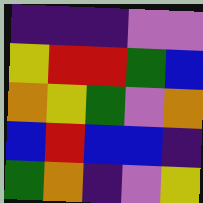[["indigo", "indigo", "indigo", "violet", "violet"], ["yellow", "red", "red", "green", "blue"], ["orange", "yellow", "green", "violet", "orange"], ["blue", "red", "blue", "blue", "indigo"], ["green", "orange", "indigo", "violet", "yellow"]]